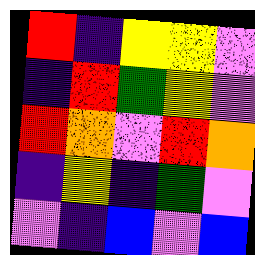[["red", "indigo", "yellow", "yellow", "violet"], ["indigo", "red", "green", "yellow", "violet"], ["red", "orange", "violet", "red", "orange"], ["indigo", "yellow", "indigo", "green", "violet"], ["violet", "indigo", "blue", "violet", "blue"]]